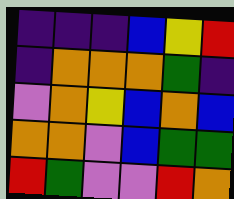[["indigo", "indigo", "indigo", "blue", "yellow", "red"], ["indigo", "orange", "orange", "orange", "green", "indigo"], ["violet", "orange", "yellow", "blue", "orange", "blue"], ["orange", "orange", "violet", "blue", "green", "green"], ["red", "green", "violet", "violet", "red", "orange"]]